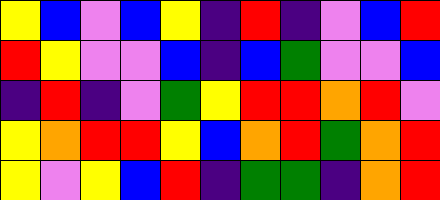[["yellow", "blue", "violet", "blue", "yellow", "indigo", "red", "indigo", "violet", "blue", "red"], ["red", "yellow", "violet", "violet", "blue", "indigo", "blue", "green", "violet", "violet", "blue"], ["indigo", "red", "indigo", "violet", "green", "yellow", "red", "red", "orange", "red", "violet"], ["yellow", "orange", "red", "red", "yellow", "blue", "orange", "red", "green", "orange", "red"], ["yellow", "violet", "yellow", "blue", "red", "indigo", "green", "green", "indigo", "orange", "red"]]